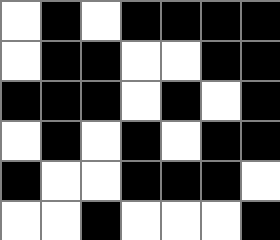[["white", "black", "white", "black", "black", "black", "black"], ["white", "black", "black", "white", "white", "black", "black"], ["black", "black", "black", "white", "black", "white", "black"], ["white", "black", "white", "black", "white", "black", "black"], ["black", "white", "white", "black", "black", "black", "white"], ["white", "white", "black", "white", "white", "white", "black"]]